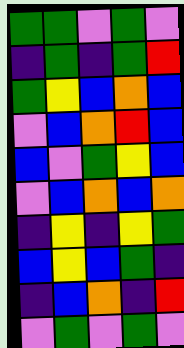[["green", "green", "violet", "green", "violet"], ["indigo", "green", "indigo", "green", "red"], ["green", "yellow", "blue", "orange", "blue"], ["violet", "blue", "orange", "red", "blue"], ["blue", "violet", "green", "yellow", "blue"], ["violet", "blue", "orange", "blue", "orange"], ["indigo", "yellow", "indigo", "yellow", "green"], ["blue", "yellow", "blue", "green", "indigo"], ["indigo", "blue", "orange", "indigo", "red"], ["violet", "green", "violet", "green", "violet"]]